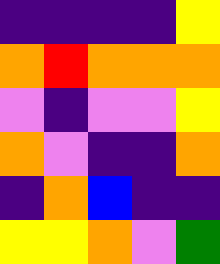[["indigo", "indigo", "indigo", "indigo", "yellow"], ["orange", "red", "orange", "orange", "orange"], ["violet", "indigo", "violet", "violet", "yellow"], ["orange", "violet", "indigo", "indigo", "orange"], ["indigo", "orange", "blue", "indigo", "indigo"], ["yellow", "yellow", "orange", "violet", "green"]]